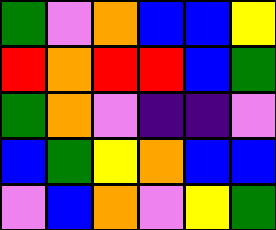[["green", "violet", "orange", "blue", "blue", "yellow"], ["red", "orange", "red", "red", "blue", "green"], ["green", "orange", "violet", "indigo", "indigo", "violet"], ["blue", "green", "yellow", "orange", "blue", "blue"], ["violet", "blue", "orange", "violet", "yellow", "green"]]